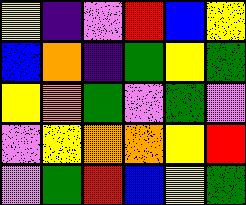[["yellow", "indigo", "violet", "red", "blue", "yellow"], ["blue", "orange", "indigo", "green", "yellow", "green"], ["yellow", "orange", "green", "violet", "green", "violet"], ["violet", "yellow", "orange", "orange", "yellow", "red"], ["violet", "green", "red", "blue", "yellow", "green"]]